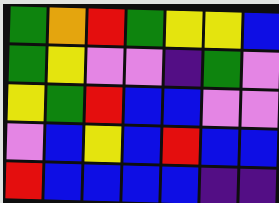[["green", "orange", "red", "green", "yellow", "yellow", "blue"], ["green", "yellow", "violet", "violet", "indigo", "green", "violet"], ["yellow", "green", "red", "blue", "blue", "violet", "violet"], ["violet", "blue", "yellow", "blue", "red", "blue", "blue"], ["red", "blue", "blue", "blue", "blue", "indigo", "indigo"]]